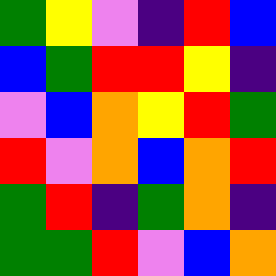[["green", "yellow", "violet", "indigo", "red", "blue"], ["blue", "green", "red", "red", "yellow", "indigo"], ["violet", "blue", "orange", "yellow", "red", "green"], ["red", "violet", "orange", "blue", "orange", "red"], ["green", "red", "indigo", "green", "orange", "indigo"], ["green", "green", "red", "violet", "blue", "orange"]]